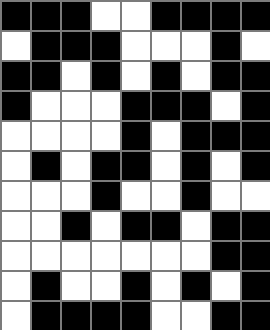[["black", "black", "black", "white", "white", "black", "black", "black", "black"], ["white", "black", "black", "black", "white", "white", "white", "black", "white"], ["black", "black", "white", "black", "white", "black", "white", "black", "black"], ["black", "white", "white", "white", "black", "black", "black", "white", "black"], ["white", "white", "white", "white", "black", "white", "black", "black", "black"], ["white", "black", "white", "black", "black", "white", "black", "white", "black"], ["white", "white", "white", "black", "white", "white", "black", "white", "white"], ["white", "white", "black", "white", "black", "black", "white", "black", "black"], ["white", "white", "white", "white", "white", "white", "white", "black", "black"], ["white", "black", "white", "white", "black", "white", "black", "white", "black"], ["white", "black", "black", "black", "black", "white", "white", "black", "black"]]